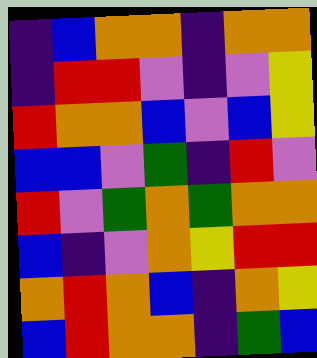[["indigo", "blue", "orange", "orange", "indigo", "orange", "orange"], ["indigo", "red", "red", "violet", "indigo", "violet", "yellow"], ["red", "orange", "orange", "blue", "violet", "blue", "yellow"], ["blue", "blue", "violet", "green", "indigo", "red", "violet"], ["red", "violet", "green", "orange", "green", "orange", "orange"], ["blue", "indigo", "violet", "orange", "yellow", "red", "red"], ["orange", "red", "orange", "blue", "indigo", "orange", "yellow"], ["blue", "red", "orange", "orange", "indigo", "green", "blue"]]